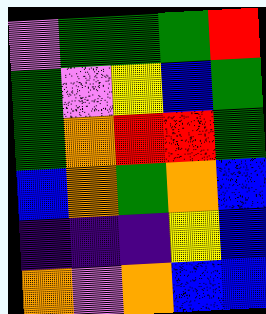[["violet", "green", "green", "green", "red"], ["green", "violet", "yellow", "blue", "green"], ["green", "orange", "red", "red", "green"], ["blue", "orange", "green", "orange", "blue"], ["indigo", "indigo", "indigo", "yellow", "blue"], ["orange", "violet", "orange", "blue", "blue"]]